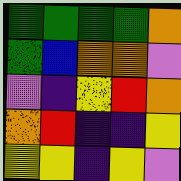[["green", "green", "green", "green", "orange"], ["green", "blue", "orange", "orange", "violet"], ["violet", "indigo", "yellow", "red", "orange"], ["orange", "red", "indigo", "indigo", "yellow"], ["yellow", "yellow", "indigo", "yellow", "violet"]]